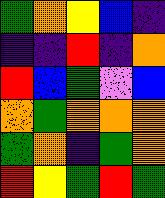[["green", "orange", "yellow", "blue", "indigo"], ["indigo", "indigo", "red", "indigo", "orange"], ["red", "blue", "green", "violet", "blue"], ["orange", "green", "orange", "orange", "orange"], ["green", "orange", "indigo", "green", "orange"], ["red", "yellow", "green", "red", "green"]]